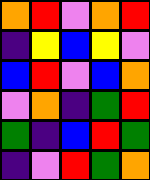[["orange", "red", "violet", "orange", "red"], ["indigo", "yellow", "blue", "yellow", "violet"], ["blue", "red", "violet", "blue", "orange"], ["violet", "orange", "indigo", "green", "red"], ["green", "indigo", "blue", "red", "green"], ["indigo", "violet", "red", "green", "orange"]]